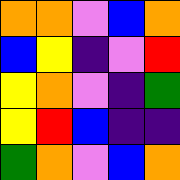[["orange", "orange", "violet", "blue", "orange"], ["blue", "yellow", "indigo", "violet", "red"], ["yellow", "orange", "violet", "indigo", "green"], ["yellow", "red", "blue", "indigo", "indigo"], ["green", "orange", "violet", "blue", "orange"]]